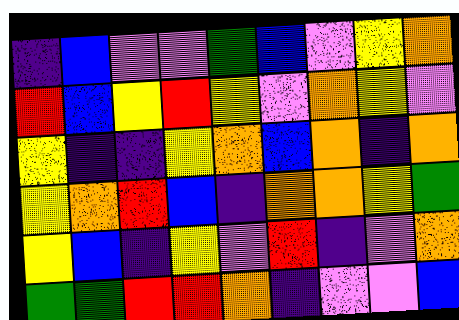[["indigo", "blue", "violet", "violet", "green", "blue", "violet", "yellow", "orange"], ["red", "blue", "yellow", "red", "yellow", "violet", "orange", "yellow", "violet"], ["yellow", "indigo", "indigo", "yellow", "orange", "blue", "orange", "indigo", "orange"], ["yellow", "orange", "red", "blue", "indigo", "orange", "orange", "yellow", "green"], ["yellow", "blue", "indigo", "yellow", "violet", "red", "indigo", "violet", "orange"], ["green", "green", "red", "red", "orange", "indigo", "violet", "violet", "blue"]]